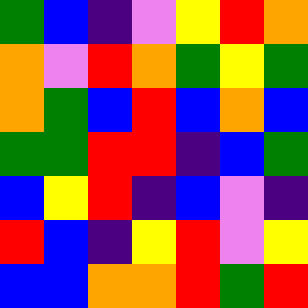[["green", "blue", "indigo", "violet", "yellow", "red", "orange"], ["orange", "violet", "red", "orange", "green", "yellow", "green"], ["orange", "green", "blue", "red", "blue", "orange", "blue"], ["green", "green", "red", "red", "indigo", "blue", "green"], ["blue", "yellow", "red", "indigo", "blue", "violet", "indigo"], ["red", "blue", "indigo", "yellow", "red", "violet", "yellow"], ["blue", "blue", "orange", "orange", "red", "green", "red"]]